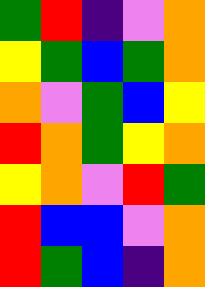[["green", "red", "indigo", "violet", "orange"], ["yellow", "green", "blue", "green", "orange"], ["orange", "violet", "green", "blue", "yellow"], ["red", "orange", "green", "yellow", "orange"], ["yellow", "orange", "violet", "red", "green"], ["red", "blue", "blue", "violet", "orange"], ["red", "green", "blue", "indigo", "orange"]]